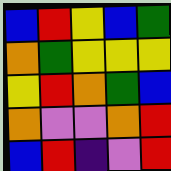[["blue", "red", "yellow", "blue", "green"], ["orange", "green", "yellow", "yellow", "yellow"], ["yellow", "red", "orange", "green", "blue"], ["orange", "violet", "violet", "orange", "red"], ["blue", "red", "indigo", "violet", "red"]]